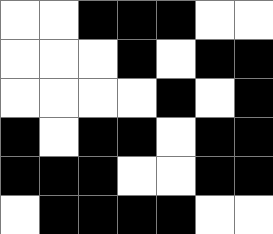[["white", "white", "black", "black", "black", "white", "white"], ["white", "white", "white", "black", "white", "black", "black"], ["white", "white", "white", "white", "black", "white", "black"], ["black", "white", "black", "black", "white", "black", "black"], ["black", "black", "black", "white", "white", "black", "black"], ["white", "black", "black", "black", "black", "white", "white"]]